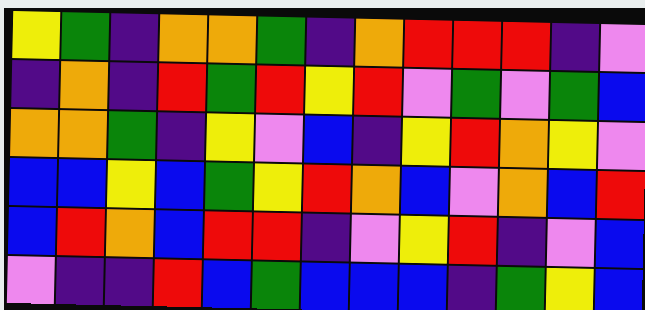[["yellow", "green", "indigo", "orange", "orange", "green", "indigo", "orange", "red", "red", "red", "indigo", "violet"], ["indigo", "orange", "indigo", "red", "green", "red", "yellow", "red", "violet", "green", "violet", "green", "blue"], ["orange", "orange", "green", "indigo", "yellow", "violet", "blue", "indigo", "yellow", "red", "orange", "yellow", "violet"], ["blue", "blue", "yellow", "blue", "green", "yellow", "red", "orange", "blue", "violet", "orange", "blue", "red"], ["blue", "red", "orange", "blue", "red", "red", "indigo", "violet", "yellow", "red", "indigo", "violet", "blue"], ["violet", "indigo", "indigo", "red", "blue", "green", "blue", "blue", "blue", "indigo", "green", "yellow", "blue"]]